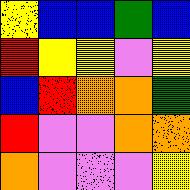[["yellow", "blue", "blue", "green", "blue"], ["red", "yellow", "yellow", "violet", "yellow"], ["blue", "red", "orange", "orange", "green"], ["red", "violet", "violet", "orange", "orange"], ["orange", "violet", "violet", "violet", "yellow"]]